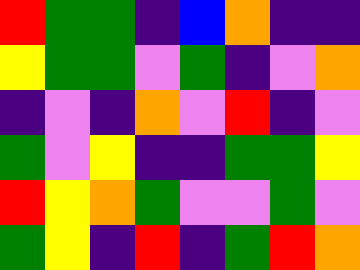[["red", "green", "green", "indigo", "blue", "orange", "indigo", "indigo"], ["yellow", "green", "green", "violet", "green", "indigo", "violet", "orange"], ["indigo", "violet", "indigo", "orange", "violet", "red", "indigo", "violet"], ["green", "violet", "yellow", "indigo", "indigo", "green", "green", "yellow"], ["red", "yellow", "orange", "green", "violet", "violet", "green", "violet"], ["green", "yellow", "indigo", "red", "indigo", "green", "red", "orange"]]